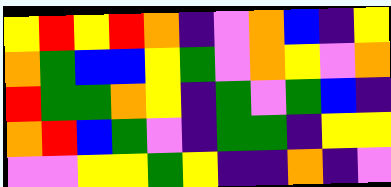[["yellow", "red", "yellow", "red", "orange", "indigo", "violet", "orange", "blue", "indigo", "yellow"], ["orange", "green", "blue", "blue", "yellow", "green", "violet", "orange", "yellow", "violet", "orange"], ["red", "green", "green", "orange", "yellow", "indigo", "green", "violet", "green", "blue", "indigo"], ["orange", "red", "blue", "green", "violet", "indigo", "green", "green", "indigo", "yellow", "yellow"], ["violet", "violet", "yellow", "yellow", "green", "yellow", "indigo", "indigo", "orange", "indigo", "violet"]]